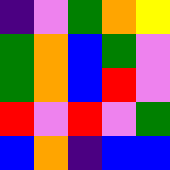[["indigo", "violet", "green", "orange", "yellow"], ["green", "orange", "blue", "green", "violet"], ["green", "orange", "blue", "red", "violet"], ["red", "violet", "red", "violet", "green"], ["blue", "orange", "indigo", "blue", "blue"]]